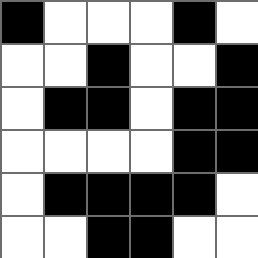[["black", "white", "white", "white", "black", "white"], ["white", "white", "black", "white", "white", "black"], ["white", "black", "black", "white", "black", "black"], ["white", "white", "white", "white", "black", "black"], ["white", "black", "black", "black", "black", "white"], ["white", "white", "black", "black", "white", "white"]]